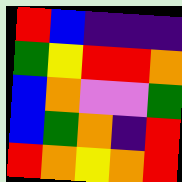[["red", "blue", "indigo", "indigo", "indigo"], ["green", "yellow", "red", "red", "orange"], ["blue", "orange", "violet", "violet", "green"], ["blue", "green", "orange", "indigo", "red"], ["red", "orange", "yellow", "orange", "red"]]